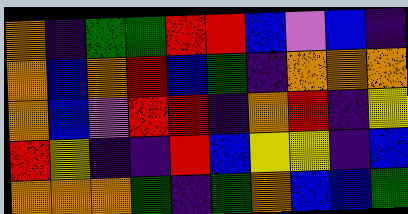[["orange", "indigo", "green", "green", "red", "red", "blue", "violet", "blue", "indigo"], ["orange", "blue", "orange", "red", "blue", "green", "indigo", "orange", "orange", "orange"], ["orange", "blue", "violet", "red", "red", "indigo", "orange", "red", "indigo", "yellow"], ["red", "yellow", "indigo", "indigo", "red", "blue", "yellow", "yellow", "indigo", "blue"], ["orange", "orange", "orange", "green", "indigo", "green", "orange", "blue", "blue", "green"]]